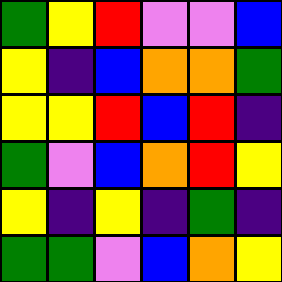[["green", "yellow", "red", "violet", "violet", "blue"], ["yellow", "indigo", "blue", "orange", "orange", "green"], ["yellow", "yellow", "red", "blue", "red", "indigo"], ["green", "violet", "blue", "orange", "red", "yellow"], ["yellow", "indigo", "yellow", "indigo", "green", "indigo"], ["green", "green", "violet", "blue", "orange", "yellow"]]